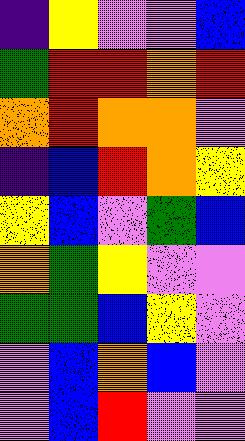[["indigo", "yellow", "violet", "violet", "blue"], ["green", "red", "red", "orange", "red"], ["orange", "red", "orange", "orange", "violet"], ["indigo", "blue", "red", "orange", "yellow"], ["yellow", "blue", "violet", "green", "blue"], ["orange", "green", "yellow", "violet", "violet"], ["green", "green", "blue", "yellow", "violet"], ["violet", "blue", "orange", "blue", "violet"], ["violet", "blue", "red", "violet", "violet"]]